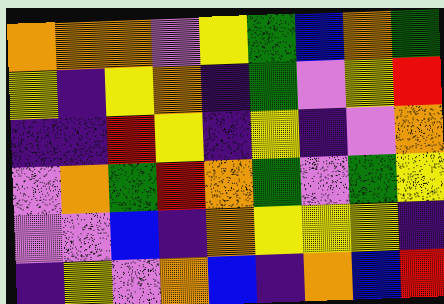[["orange", "orange", "orange", "violet", "yellow", "green", "blue", "orange", "green"], ["yellow", "indigo", "yellow", "orange", "indigo", "green", "violet", "yellow", "red"], ["indigo", "indigo", "red", "yellow", "indigo", "yellow", "indigo", "violet", "orange"], ["violet", "orange", "green", "red", "orange", "green", "violet", "green", "yellow"], ["violet", "violet", "blue", "indigo", "orange", "yellow", "yellow", "yellow", "indigo"], ["indigo", "yellow", "violet", "orange", "blue", "indigo", "orange", "blue", "red"]]